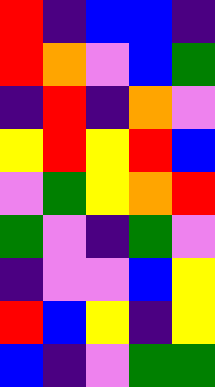[["red", "indigo", "blue", "blue", "indigo"], ["red", "orange", "violet", "blue", "green"], ["indigo", "red", "indigo", "orange", "violet"], ["yellow", "red", "yellow", "red", "blue"], ["violet", "green", "yellow", "orange", "red"], ["green", "violet", "indigo", "green", "violet"], ["indigo", "violet", "violet", "blue", "yellow"], ["red", "blue", "yellow", "indigo", "yellow"], ["blue", "indigo", "violet", "green", "green"]]